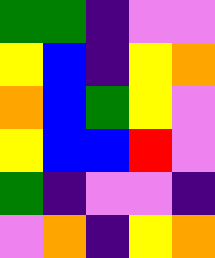[["green", "green", "indigo", "violet", "violet"], ["yellow", "blue", "indigo", "yellow", "orange"], ["orange", "blue", "green", "yellow", "violet"], ["yellow", "blue", "blue", "red", "violet"], ["green", "indigo", "violet", "violet", "indigo"], ["violet", "orange", "indigo", "yellow", "orange"]]